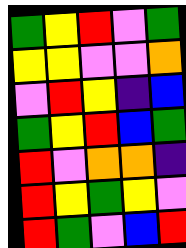[["green", "yellow", "red", "violet", "green"], ["yellow", "yellow", "violet", "violet", "orange"], ["violet", "red", "yellow", "indigo", "blue"], ["green", "yellow", "red", "blue", "green"], ["red", "violet", "orange", "orange", "indigo"], ["red", "yellow", "green", "yellow", "violet"], ["red", "green", "violet", "blue", "red"]]